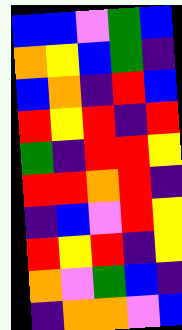[["blue", "blue", "violet", "green", "blue"], ["orange", "yellow", "blue", "green", "indigo"], ["blue", "orange", "indigo", "red", "blue"], ["red", "yellow", "red", "indigo", "red"], ["green", "indigo", "red", "red", "yellow"], ["red", "red", "orange", "red", "indigo"], ["indigo", "blue", "violet", "red", "yellow"], ["red", "yellow", "red", "indigo", "yellow"], ["orange", "violet", "green", "blue", "indigo"], ["indigo", "orange", "orange", "violet", "blue"]]